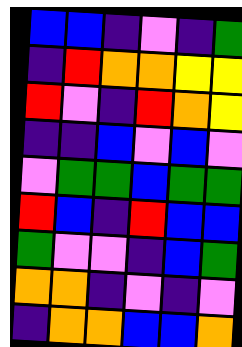[["blue", "blue", "indigo", "violet", "indigo", "green"], ["indigo", "red", "orange", "orange", "yellow", "yellow"], ["red", "violet", "indigo", "red", "orange", "yellow"], ["indigo", "indigo", "blue", "violet", "blue", "violet"], ["violet", "green", "green", "blue", "green", "green"], ["red", "blue", "indigo", "red", "blue", "blue"], ["green", "violet", "violet", "indigo", "blue", "green"], ["orange", "orange", "indigo", "violet", "indigo", "violet"], ["indigo", "orange", "orange", "blue", "blue", "orange"]]